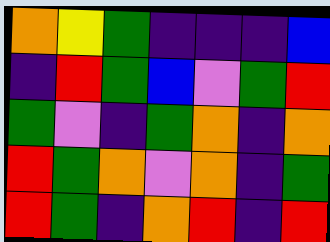[["orange", "yellow", "green", "indigo", "indigo", "indigo", "blue"], ["indigo", "red", "green", "blue", "violet", "green", "red"], ["green", "violet", "indigo", "green", "orange", "indigo", "orange"], ["red", "green", "orange", "violet", "orange", "indigo", "green"], ["red", "green", "indigo", "orange", "red", "indigo", "red"]]